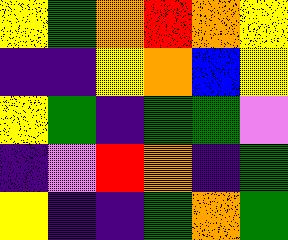[["yellow", "green", "orange", "red", "orange", "yellow"], ["indigo", "indigo", "yellow", "orange", "blue", "yellow"], ["yellow", "green", "indigo", "green", "green", "violet"], ["indigo", "violet", "red", "orange", "indigo", "green"], ["yellow", "indigo", "indigo", "green", "orange", "green"]]